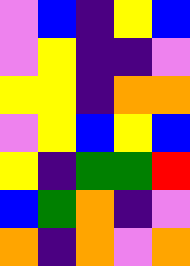[["violet", "blue", "indigo", "yellow", "blue"], ["violet", "yellow", "indigo", "indigo", "violet"], ["yellow", "yellow", "indigo", "orange", "orange"], ["violet", "yellow", "blue", "yellow", "blue"], ["yellow", "indigo", "green", "green", "red"], ["blue", "green", "orange", "indigo", "violet"], ["orange", "indigo", "orange", "violet", "orange"]]